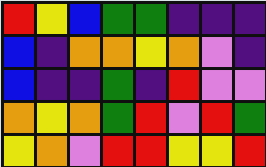[["red", "yellow", "blue", "green", "green", "indigo", "indigo", "indigo"], ["blue", "indigo", "orange", "orange", "yellow", "orange", "violet", "indigo"], ["blue", "indigo", "indigo", "green", "indigo", "red", "violet", "violet"], ["orange", "yellow", "orange", "green", "red", "violet", "red", "green"], ["yellow", "orange", "violet", "red", "red", "yellow", "yellow", "red"]]